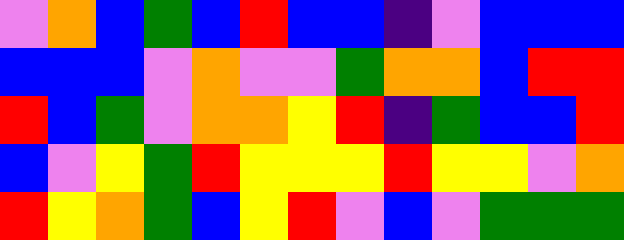[["violet", "orange", "blue", "green", "blue", "red", "blue", "blue", "indigo", "violet", "blue", "blue", "blue"], ["blue", "blue", "blue", "violet", "orange", "violet", "violet", "green", "orange", "orange", "blue", "red", "red"], ["red", "blue", "green", "violet", "orange", "orange", "yellow", "red", "indigo", "green", "blue", "blue", "red"], ["blue", "violet", "yellow", "green", "red", "yellow", "yellow", "yellow", "red", "yellow", "yellow", "violet", "orange"], ["red", "yellow", "orange", "green", "blue", "yellow", "red", "violet", "blue", "violet", "green", "green", "green"]]